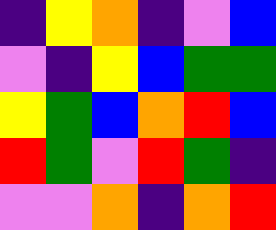[["indigo", "yellow", "orange", "indigo", "violet", "blue"], ["violet", "indigo", "yellow", "blue", "green", "green"], ["yellow", "green", "blue", "orange", "red", "blue"], ["red", "green", "violet", "red", "green", "indigo"], ["violet", "violet", "orange", "indigo", "orange", "red"]]